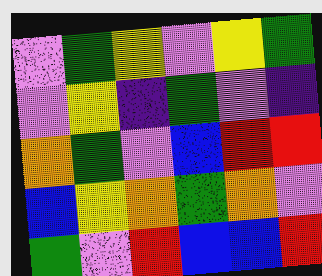[["violet", "green", "yellow", "violet", "yellow", "green"], ["violet", "yellow", "indigo", "green", "violet", "indigo"], ["orange", "green", "violet", "blue", "red", "red"], ["blue", "yellow", "orange", "green", "orange", "violet"], ["green", "violet", "red", "blue", "blue", "red"]]